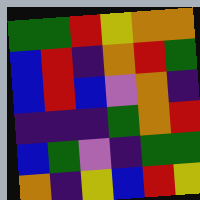[["green", "green", "red", "yellow", "orange", "orange"], ["blue", "red", "indigo", "orange", "red", "green"], ["blue", "red", "blue", "violet", "orange", "indigo"], ["indigo", "indigo", "indigo", "green", "orange", "red"], ["blue", "green", "violet", "indigo", "green", "green"], ["orange", "indigo", "yellow", "blue", "red", "yellow"]]